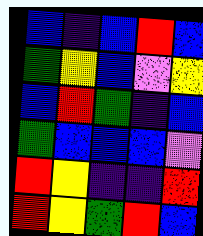[["blue", "indigo", "blue", "red", "blue"], ["green", "yellow", "blue", "violet", "yellow"], ["blue", "red", "green", "indigo", "blue"], ["green", "blue", "blue", "blue", "violet"], ["red", "yellow", "indigo", "indigo", "red"], ["red", "yellow", "green", "red", "blue"]]